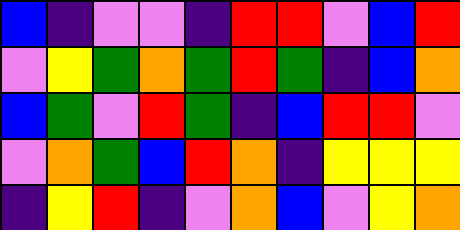[["blue", "indigo", "violet", "violet", "indigo", "red", "red", "violet", "blue", "red"], ["violet", "yellow", "green", "orange", "green", "red", "green", "indigo", "blue", "orange"], ["blue", "green", "violet", "red", "green", "indigo", "blue", "red", "red", "violet"], ["violet", "orange", "green", "blue", "red", "orange", "indigo", "yellow", "yellow", "yellow"], ["indigo", "yellow", "red", "indigo", "violet", "orange", "blue", "violet", "yellow", "orange"]]